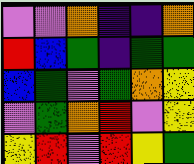[["violet", "violet", "orange", "indigo", "indigo", "orange"], ["red", "blue", "green", "indigo", "green", "green"], ["blue", "green", "violet", "green", "orange", "yellow"], ["violet", "green", "orange", "red", "violet", "yellow"], ["yellow", "red", "violet", "red", "yellow", "green"]]